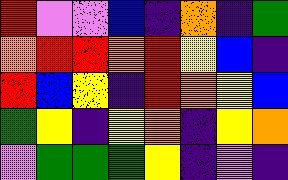[["red", "violet", "violet", "blue", "indigo", "orange", "indigo", "green"], ["orange", "red", "red", "orange", "red", "yellow", "blue", "indigo"], ["red", "blue", "yellow", "indigo", "red", "orange", "yellow", "blue"], ["green", "yellow", "indigo", "yellow", "orange", "indigo", "yellow", "orange"], ["violet", "green", "green", "green", "yellow", "indigo", "violet", "indigo"]]